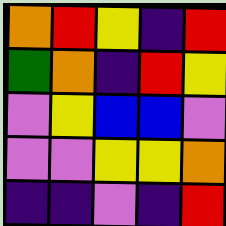[["orange", "red", "yellow", "indigo", "red"], ["green", "orange", "indigo", "red", "yellow"], ["violet", "yellow", "blue", "blue", "violet"], ["violet", "violet", "yellow", "yellow", "orange"], ["indigo", "indigo", "violet", "indigo", "red"]]